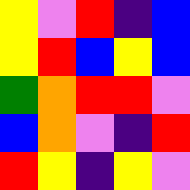[["yellow", "violet", "red", "indigo", "blue"], ["yellow", "red", "blue", "yellow", "blue"], ["green", "orange", "red", "red", "violet"], ["blue", "orange", "violet", "indigo", "red"], ["red", "yellow", "indigo", "yellow", "violet"]]